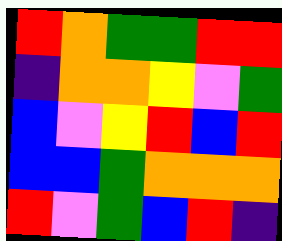[["red", "orange", "green", "green", "red", "red"], ["indigo", "orange", "orange", "yellow", "violet", "green"], ["blue", "violet", "yellow", "red", "blue", "red"], ["blue", "blue", "green", "orange", "orange", "orange"], ["red", "violet", "green", "blue", "red", "indigo"]]